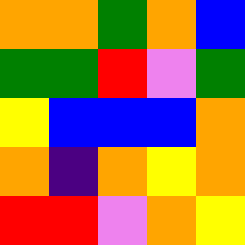[["orange", "orange", "green", "orange", "blue"], ["green", "green", "red", "violet", "green"], ["yellow", "blue", "blue", "blue", "orange"], ["orange", "indigo", "orange", "yellow", "orange"], ["red", "red", "violet", "orange", "yellow"]]